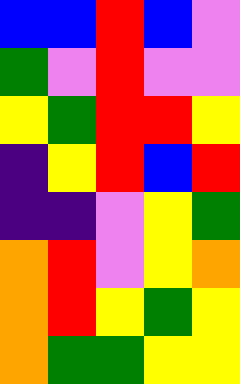[["blue", "blue", "red", "blue", "violet"], ["green", "violet", "red", "violet", "violet"], ["yellow", "green", "red", "red", "yellow"], ["indigo", "yellow", "red", "blue", "red"], ["indigo", "indigo", "violet", "yellow", "green"], ["orange", "red", "violet", "yellow", "orange"], ["orange", "red", "yellow", "green", "yellow"], ["orange", "green", "green", "yellow", "yellow"]]